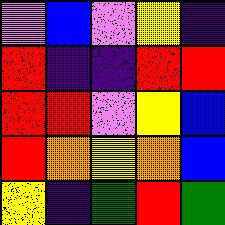[["violet", "blue", "violet", "yellow", "indigo"], ["red", "indigo", "indigo", "red", "red"], ["red", "red", "violet", "yellow", "blue"], ["red", "orange", "yellow", "orange", "blue"], ["yellow", "indigo", "green", "red", "green"]]